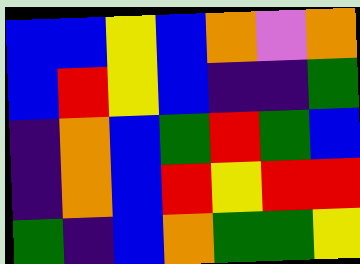[["blue", "blue", "yellow", "blue", "orange", "violet", "orange"], ["blue", "red", "yellow", "blue", "indigo", "indigo", "green"], ["indigo", "orange", "blue", "green", "red", "green", "blue"], ["indigo", "orange", "blue", "red", "yellow", "red", "red"], ["green", "indigo", "blue", "orange", "green", "green", "yellow"]]